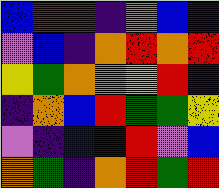[["blue", "red", "red", "indigo", "orange", "blue", "indigo"], ["violet", "blue", "indigo", "orange", "red", "orange", "red"], ["yellow", "green", "orange", "orange", "yellow", "red", "indigo"], ["indigo", "orange", "blue", "red", "green", "green", "yellow"], ["violet", "indigo", "blue", "blue", "red", "violet", "blue"], ["orange", "green", "indigo", "orange", "red", "green", "red"]]